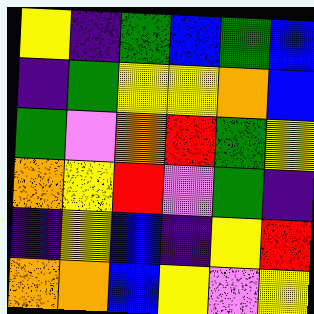[["yellow", "indigo", "green", "blue", "green", "blue"], ["indigo", "green", "yellow", "yellow", "orange", "blue"], ["green", "violet", "orange", "red", "green", "yellow"], ["orange", "yellow", "red", "violet", "green", "indigo"], ["indigo", "yellow", "blue", "indigo", "yellow", "red"], ["orange", "orange", "blue", "yellow", "violet", "yellow"]]